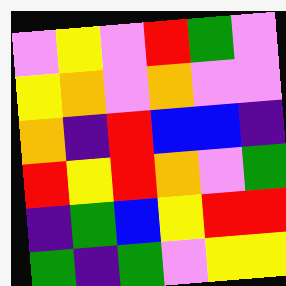[["violet", "yellow", "violet", "red", "green", "violet"], ["yellow", "orange", "violet", "orange", "violet", "violet"], ["orange", "indigo", "red", "blue", "blue", "indigo"], ["red", "yellow", "red", "orange", "violet", "green"], ["indigo", "green", "blue", "yellow", "red", "red"], ["green", "indigo", "green", "violet", "yellow", "yellow"]]